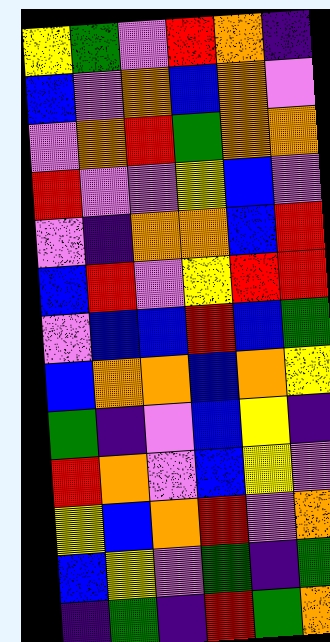[["yellow", "green", "violet", "red", "orange", "indigo"], ["blue", "violet", "orange", "blue", "orange", "violet"], ["violet", "orange", "red", "green", "orange", "orange"], ["red", "violet", "violet", "yellow", "blue", "violet"], ["violet", "indigo", "orange", "orange", "blue", "red"], ["blue", "red", "violet", "yellow", "red", "red"], ["violet", "blue", "blue", "red", "blue", "green"], ["blue", "orange", "orange", "blue", "orange", "yellow"], ["green", "indigo", "violet", "blue", "yellow", "indigo"], ["red", "orange", "violet", "blue", "yellow", "violet"], ["yellow", "blue", "orange", "red", "violet", "orange"], ["blue", "yellow", "violet", "green", "indigo", "green"], ["indigo", "green", "indigo", "red", "green", "orange"]]